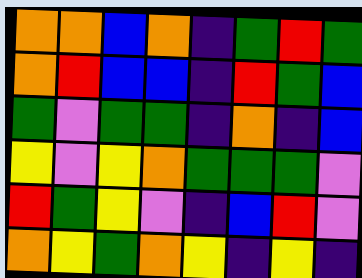[["orange", "orange", "blue", "orange", "indigo", "green", "red", "green"], ["orange", "red", "blue", "blue", "indigo", "red", "green", "blue"], ["green", "violet", "green", "green", "indigo", "orange", "indigo", "blue"], ["yellow", "violet", "yellow", "orange", "green", "green", "green", "violet"], ["red", "green", "yellow", "violet", "indigo", "blue", "red", "violet"], ["orange", "yellow", "green", "orange", "yellow", "indigo", "yellow", "indigo"]]